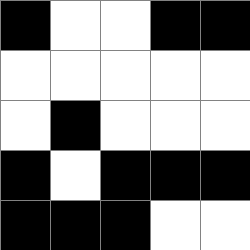[["black", "white", "white", "black", "black"], ["white", "white", "white", "white", "white"], ["white", "black", "white", "white", "white"], ["black", "white", "black", "black", "black"], ["black", "black", "black", "white", "white"]]